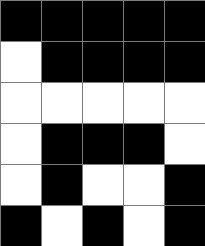[["black", "black", "black", "black", "black"], ["white", "black", "black", "black", "black"], ["white", "white", "white", "white", "white"], ["white", "black", "black", "black", "white"], ["white", "black", "white", "white", "black"], ["black", "white", "black", "white", "black"]]